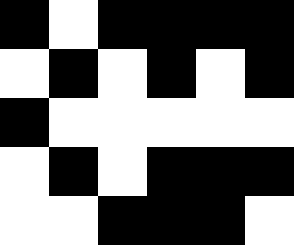[["black", "white", "black", "black", "black", "black"], ["white", "black", "white", "black", "white", "black"], ["black", "white", "white", "white", "white", "white"], ["white", "black", "white", "black", "black", "black"], ["white", "white", "black", "black", "black", "white"]]